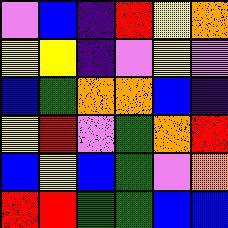[["violet", "blue", "indigo", "red", "yellow", "orange"], ["yellow", "yellow", "indigo", "violet", "yellow", "violet"], ["blue", "green", "orange", "orange", "blue", "indigo"], ["yellow", "red", "violet", "green", "orange", "red"], ["blue", "yellow", "blue", "green", "violet", "orange"], ["red", "red", "green", "green", "blue", "blue"]]